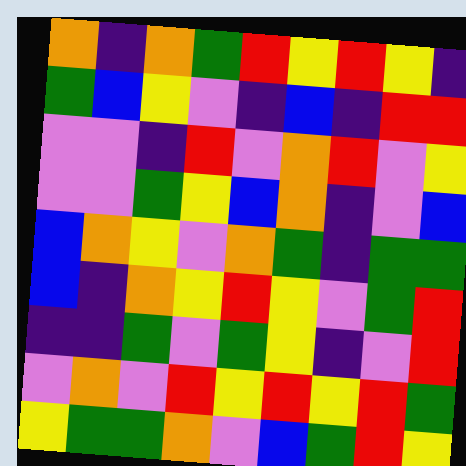[["orange", "indigo", "orange", "green", "red", "yellow", "red", "yellow", "indigo"], ["green", "blue", "yellow", "violet", "indigo", "blue", "indigo", "red", "red"], ["violet", "violet", "indigo", "red", "violet", "orange", "red", "violet", "yellow"], ["violet", "violet", "green", "yellow", "blue", "orange", "indigo", "violet", "blue"], ["blue", "orange", "yellow", "violet", "orange", "green", "indigo", "green", "green"], ["blue", "indigo", "orange", "yellow", "red", "yellow", "violet", "green", "red"], ["indigo", "indigo", "green", "violet", "green", "yellow", "indigo", "violet", "red"], ["violet", "orange", "violet", "red", "yellow", "red", "yellow", "red", "green"], ["yellow", "green", "green", "orange", "violet", "blue", "green", "red", "yellow"]]